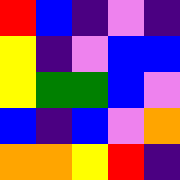[["red", "blue", "indigo", "violet", "indigo"], ["yellow", "indigo", "violet", "blue", "blue"], ["yellow", "green", "green", "blue", "violet"], ["blue", "indigo", "blue", "violet", "orange"], ["orange", "orange", "yellow", "red", "indigo"]]